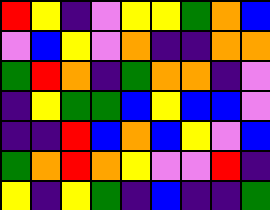[["red", "yellow", "indigo", "violet", "yellow", "yellow", "green", "orange", "blue"], ["violet", "blue", "yellow", "violet", "orange", "indigo", "indigo", "orange", "orange"], ["green", "red", "orange", "indigo", "green", "orange", "orange", "indigo", "violet"], ["indigo", "yellow", "green", "green", "blue", "yellow", "blue", "blue", "violet"], ["indigo", "indigo", "red", "blue", "orange", "blue", "yellow", "violet", "blue"], ["green", "orange", "red", "orange", "yellow", "violet", "violet", "red", "indigo"], ["yellow", "indigo", "yellow", "green", "indigo", "blue", "indigo", "indigo", "green"]]